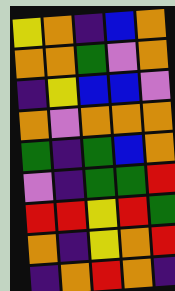[["yellow", "orange", "indigo", "blue", "orange"], ["orange", "orange", "green", "violet", "orange"], ["indigo", "yellow", "blue", "blue", "violet"], ["orange", "violet", "orange", "orange", "orange"], ["green", "indigo", "green", "blue", "orange"], ["violet", "indigo", "green", "green", "red"], ["red", "red", "yellow", "red", "green"], ["orange", "indigo", "yellow", "orange", "red"], ["indigo", "orange", "red", "orange", "indigo"]]